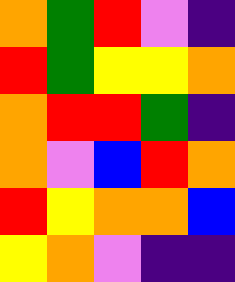[["orange", "green", "red", "violet", "indigo"], ["red", "green", "yellow", "yellow", "orange"], ["orange", "red", "red", "green", "indigo"], ["orange", "violet", "blue", "red", "orange"], ["red", "yellow", "orange", "orange", "blue"], ["yellow", "orange", "violet", "indigo", "indigo"]]